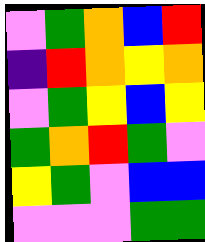[["violet", "green", "orange", "blue", "red"], ["indigo", "red", "orange", "yellow", "orange"], ["violet", "green", "yellow", "blue", "yellow"], ["green", "orange", "red", "green", "violet"], ["yellow", "green", "violet", "blue", "blue"], ["violet", "violet", "violet", "green", "green"]]